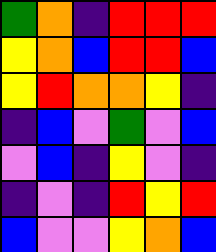[["green", "orange", "indigo", "red", "red", "red"], ["yellow", "orange", "blue", "red", "red", "blue"], ["yellow", "red", "orange", "orange", "yellow", "indigo"], ["indigo", "blue", "violet", "green", "violet", "blue"], ["violet", "blue", "indigo", "yellow", "violet", "indigo"], ["indigo", "violet", "indigo", "red", "yellow", "red"], ["blue", "violet", "violet", "yellow", "orange", "blue"]]